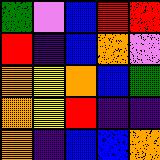[["green", "violet", "blue", "red", "red"], ["red", "indigo", "blue", "orange", "violet"], ["orange", "yellow", "orange", "blue", "green"], ["orange", "yellow", "red", "indigo", "indigo"], ["orange", "indigo", "blue", "blue", "orange"]]